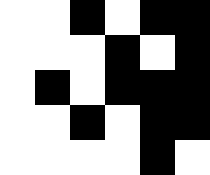[["white", "white", "black", "white", "black", "black"], ["white", "white", "white", "black", "white", "black"], ["white", "black", "white", "black", "black", "black"], ["white", "white", "black", "white", "black", "black"], ["white", "white", "white", "white", "black", "white"]]